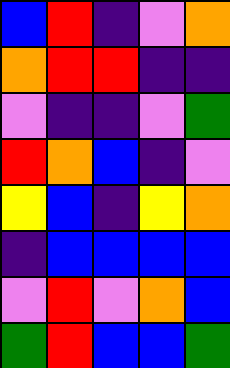[["blue", "red", "indigo", "violet", "orange"], ["orange", "red", "red", "indigo", "indigo"], ["violet", "indigo", "indigo", "violet", "green"], ["red", "orange", "blue", "indigo", "violet"], ["yellow", "blue", "indigo", "yellow", "orange"], ["indigo", "blue", "blue", "blue", "blue"], ["violet", "red", "violet", "orange", "blue"], ["green", "red", "blue", "blue", "green"]]